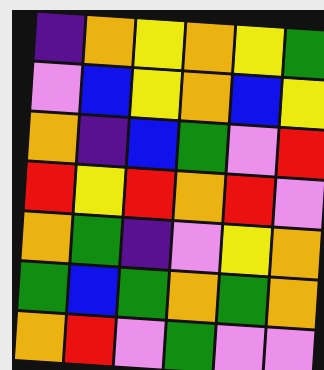[["indigo", "orange", "yellow", "orange", "yellow", "green"], ["violet", "blue", "yellow", "orange", "blue", "yellow"], ["orange", "indigo", "blue", "green", "violet", "red"], ["red", "yellow", "red", "orange", "red", "violet"], ["orange", "green", "indigo", "violet", "yellow", "orange"], ["green", "blue", "green", "orange", "green", "orange"], ["orange", "red", "violet", "green", "violet", "violet"]]